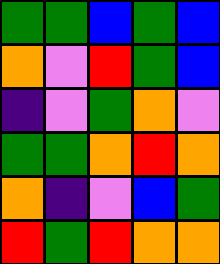[["green", "green", "blue", "green", "blue"], ["orange", "violet", "red", "green", "blue"], ["indigo", "violet", "green", "orange", "violet"], ["green", "green", "orange", "red", "orange"], ["orange", "indigo", "violet", "blue", "green"], ["red", "green", "red", "orange", "orange"]]